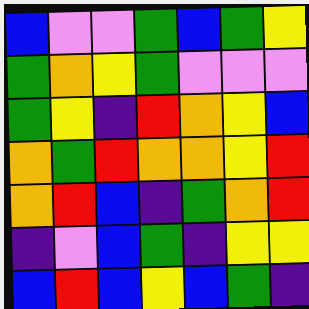[["blue", "violet", "violet", "green", "blue", "green", "yellow"], ["green", "orange", "yellow", "green", "violet", "violet", "violet"], ["green", "yellow", "indigo", "red", "orange", "yellow", "blue"], ["orange", "green", "red", "orange", "orange", "yellow", "red"], ["orange", "red", "blue", "indigo", "green", "orange", "red"], ["indigo", "violet", "blue", "green", "indigo", "yellow", "yellow"], ["blue", "red", "blue", "yellow", "blue", "green", "indigo"]]